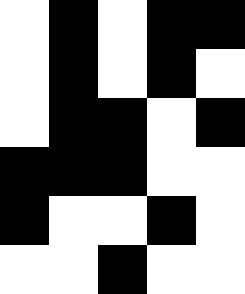[["white", "black", "white", "black", "black"], ["white", "black", "white", "black", "white"], ["white", "black", "black", "white", "black"], ["black", "black", "black", "white", "white"], ["black", "white", "white", "black", "white"], ["white", "white", "black", "white", "white"]]